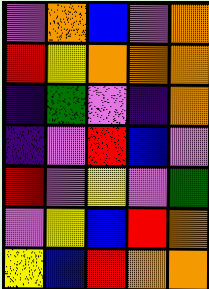[["violet", "orange", "blue", "violet", "orange"], ["red", "yellow", "orange", "orange", "orange"], ["indigo", "green", "violet", "indigo", "orange"], ["indigo", "violet", "red", "blue", "violet"], ["red", "violet", "yellow", "violet", "green"], ["violet", "yellow", "blue", "red", "orange"], ["yellow", "blue", "red", "orange", "orange"]]